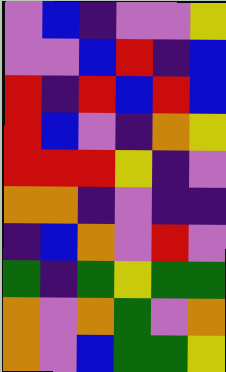[["violet", "blue", "indigo", "violet", "violet", "yellow"], ["violet", "violet", "blue", "red", "indigo", "blue"], ["red", "indigo", "red", "blue", "red", "blue"], ["red", "blue", "violet", "indigo", "orange", "yellow"], ["red", "red", "red", "yellow", "indigo", "violet"], ["orange", "orange", "indigo", "violet", "indigo", "indigo"], ["indigo", "blue", "orange", "violet", "red", "violet"], ["green", "indigo", "green", "yellow", "green", "green"], ["orange", "violet", "orange", "green", "violet", "orange"], ["orange", "violet", "blue", "green", "green", "yellow"]]